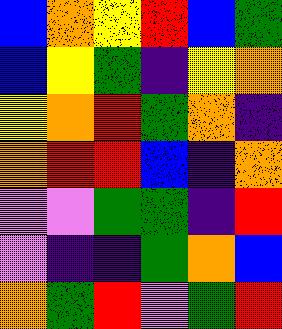[["blue", "orange", "yellow", "red", "blue", "green"], ["blue", "yellow", "green", "indigo", "yellow", "orange"], ["yellow", "orange", "red", "green", "orange", "indigo"], ["orange", "red", "red", "blue", "indigo", "orange"], ["violet", "violet", "green", "green", "indigo", "red"], ["violet", "indigo", "indigo", "green", "orange", "blue"], ["orange", "green", "red", "violet", "green", "red"]]